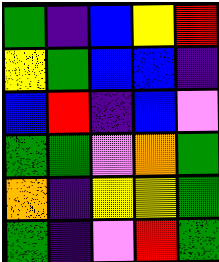[["green", "indigo", "blue", "yellow", "red"], ["yellow", "green", "blue", "blue", "indigo"], ["blue", "red", "indigo", "blue", "violet"], ["green", "green", "violet", "orange", "green"], ["orange", "indigo", "yellow", "yellow", "green"], ["green", "indigo", "violet", "red", "green"]]